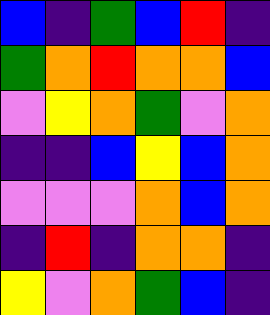[["blue", "indigo", "green", "blue", "red", "indigo"], ["green", "orange", "red", "orange", "orange", "blue"], ["violet", "yellow", "orange", "green", "violet", "orange"], ["indigo", "indigo", "blue", "yellow", "blue", "orange"], ["violet", "violet", "violet", "orange", "blue", "orange"], ["indigo", "red", "indigo", "orange", "orange", "indigo"], ["yellow", "violet", "orange", "green", "blue", "indigo"]]